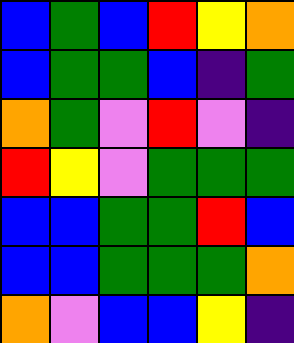[["blue", "green", "blue", "red", "yellow", "orange"], ["blue", "green", "green", "blue", "indigo", "green"], ["orange", "green", "violet", "red", "violet", "indigo"], ["red", "yellow", "violet", "green", "green", "green"], ["blue", "blue", "green", "green", "red", "blue"], ["blue", "blue", "green", "green", "green", "orange"], ["orange", "violet", "blue", "blue", "yellow", "indigo"]]